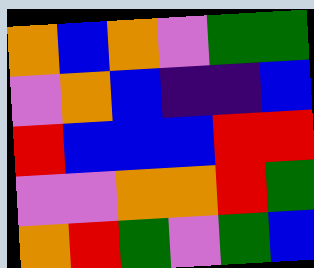[["orange", "blue", "orange", "violet", "green", "green"], ["violet", "orange", "blue", "indigo", "indigo", "blue"], ["red", "blue", "blue", "blue", "red", "red"], ["violet", "violet", "orange", "orange", "red", "green"], ["orange", "red", "green", "violet", "green", "blue"]]